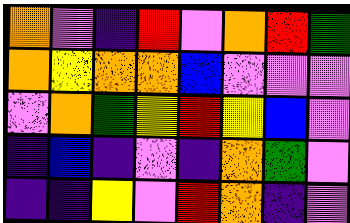[["orange", "violet", "indigo", "red", "violet", "orange", "red", "green"], ["orange", "yellow", "orange", "orange", "blue", "violet", "violet", "violet"], ["violet", "orange", "green", "yellow", "red", "yellow", "blue", "violet"], ["indigo", "blue", "indigo", "violet", "indigo", "orange", "green", "violet"], ["indigo", "indigo", "yellow", "violet", "red", "orange", "indigo", "violet"]]